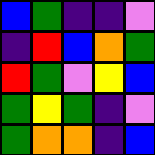[["blue", "green", "indigo", "indigo", "violet"], ["indigo", "red", "blue", "orange", "green"], ["red", "green", "violet", "yellow", "blue"], ["green", "yellow", "green", "indigo", "violet"], ["green", "orange", "orange", "indigo", "blue"]]